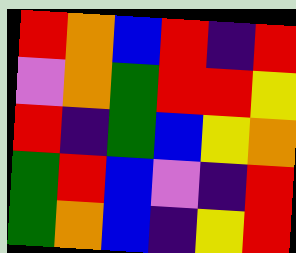[["red", "orange", "blue", "red", "indigo", "red"], ["violet", "orange", "green", "red", "red", "yellow"], ["red", "indigo", "green", "blue", "yellow", "orange"], ["green", "red", "blue", "violet", "indigo", "red"], ["green", "orange", "blue", "indigo", "yellow", "red"]]